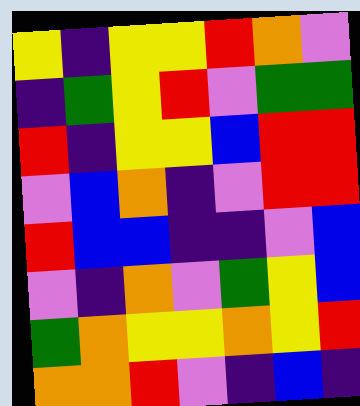[["yellow", "indigo", "yellow", "yellow", "red", "orange", "violet"], ["indigo", "green", "yellow", "red", "violet", "green", "green"], ["red", "indigo", "yellow", "yellow", "blue", "red", "red"], ["violet", "blue", "orange", "indigo", "violet", "red", "red"], ["red", "blue", "blue", "indigo", "indigo", "violet", "blue"], ["violet", "indigo", "orange", "violet", "green", "yellow", "blue"], ["green", "orange", "yellow", "yellow", "orange", "yellow", "red"], ["orange", "orange", "red", "violet", "indigo", "blue", "indigo"]]